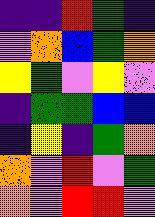[["indigo", "indigo", "red", "green", "indigo"], ["violet", "orange", "blue", "green", "orange"], ["yellow", "green", "violet", "yellow", "violet"], ["indigo", "green", "green", "blue", "blue"], ["indigo", "yellow", "indigo", "green", "orange"], ["orange", "violet", "red", "violet", "green"], ["orange", "violet", "red", "red", "violet"]]